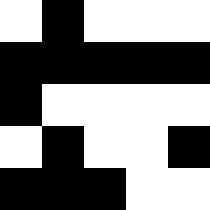[["white", "black", "white", "white", "white"], ["black", "black", "black", "black", "black"], ["black", "white", "white", "white", "white"], ["white", "black", "white", "white", "black"], ["black", "black", "black", "white", "white"]]